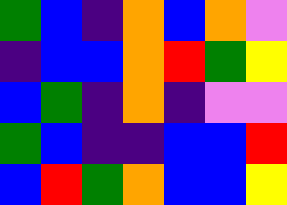[["green", "blue", "indigo", "orange", "blue", "orange", "violet"], ["indigo", "blue", "blue", "orange", "red", "green", "yellow"], ["blue", "green", "indigo", "orange", "indigo", "violet", "violet"], ["green", "blue", "indigo", "indigo", "blue", "blue", "red"], ["blue", "red", "green", "orange", "blue", "blue", "yellow"]]